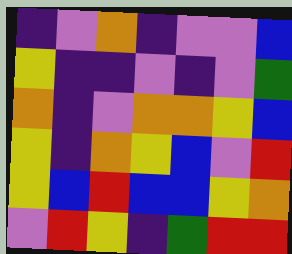[["indigo", "violet", "orange", "indigo", "violet", "violet", "blue"], ["yellow", "indigo", "indigo", "violet", "indigo", "violet", "green"], ["orange", "indigo", "violet", "orange", "orange", "yellow", "blue"], ["yellow", "indigo", "orange", "yellow", "blue", "violet", "red"], ["yellow", "blue", "red", "blue", "blue", "yellow", "orange"], ["violet", "red", "yellow", "indigo", "green", "red", "red"]]